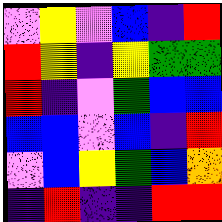[["violet", "yellow", "violet", "blue", "indigo", "red"], ["red", "yellow", "indigo", "yellow", "green", "green"], ["red", "indigo", "violet", "green", "blue", "blue"], ["blue", "blue", "violet", "blue", "indigo", "red"], ["violet", "blue", "yellow", "green", "blue", "orange"], ["indigo", "red", "indigo", "indigo", "red", "red"]]